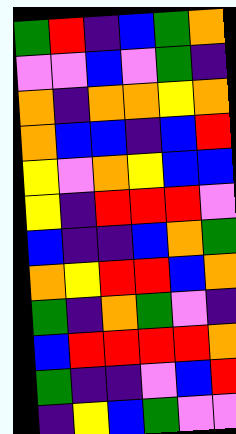[["green", "red", "indigo", "blue", "green", "orange"], ["violet", "violet", "blue", "violet", "green", "indigo"], ["orange", "indigo", "orange", "orange", "yellow", "orange"], ["orange", "blue", "blue", "indigo", "blue", "red"], ["yellow", "violet", "orange", "yellow", "blue", "blue"], ["yellow", "indigo", "red", "red", "red", "violet"], ["blue", "indigo", "indigo", "blue", "orange", "green"], ["orange", "yellow", "red", "red", "blue", "orange"], ["green", "indigo", "orange", "green", "violet", "indigo"], ["blue", "red", "red", "red", "red", "orange"], ["green", "indigo", "indigo", "violet", "blue", "red"], ["indigo", "yellow", "blue", "green", "violet", "violet"]]